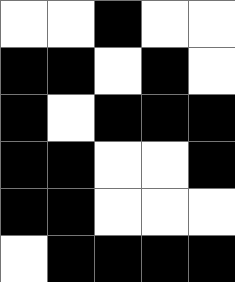[["white", "white", "black", "white", "white"], ["black", "black", "white", "black", "white"], ["black", "white", "black", "black", "black"], ["black", "black", "white", "white", "black"], ["black", "black", "white", "white", "white"], ["white", "black", "black", "black", "black"]]